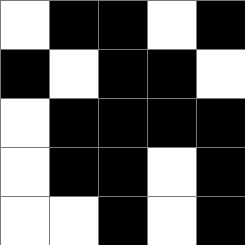[["white", "black", "black", "white", "black"], ["black", "white", "black", "black", "white"], ["white", "black", "black", "black", "black"], ["white", "black", "black", "white", "black"], ["white", "white", "black", "white", "black"]]